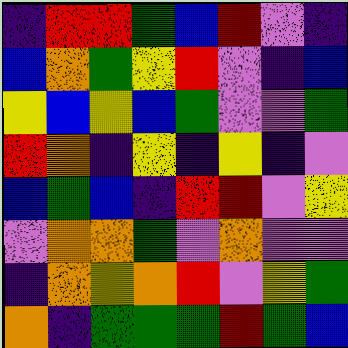[["indigo", "red", "red", "green", "blue", "red", "violet", "indigo"], ["blue", "orange", "green", "yellow", "red", "violet", "indigo", "blue"], ["yellow", "blue", "yellow", "blue", "green", "violet", "violet", "green"], ["red", "orange", "indigo", "yellow", "indigo", "yellow", "indigo", "violet"], ["blue", "green", "blue", "indigo", "red", "red", "violet", "yellow"], ["violet", "orange", "orange", "green", "violet", "orange", "violet", "violet"], ["indigo", "orange", "yellow", "orange", "red", "violet", "yellow", "green"], ["orange", "indigo", "green", "green", "green", "red", "green", "blue"]]